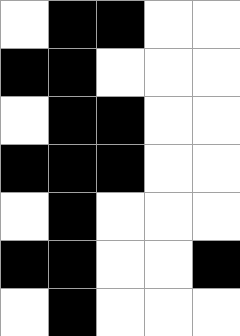[["white", "black", "black", "white", "white"], ["black", "black", "white", "white", "white"], ["white", "black", "black", "white", "white"], ["black", "black", "black", "white", "white"], ["white", "black", "white", "white", "white"], ["black", "black", "white", "white", "black"], ["white", "black", "white", "white", "white"]]